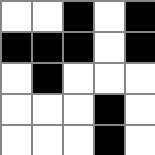[["white", "white", "black", "white", "black"], ["black", "black", "black", "white", "black"], ["white", "black", "white", "white", "white"], ["white", "white", "white", "black", "white"], ["white", "white", "white", "black", "white"]]